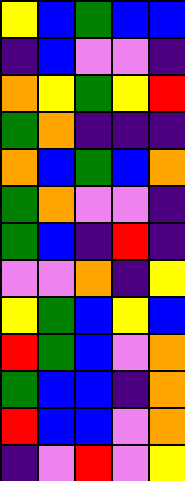[["yellow", "blue", "green", "blue", "blue"], ["indigo", "blue", "violet", "violet", "indigo"], ["orange", "yellow", "green", "yellow", "red"], ["green", "orange", "indigo", "indigo", "indigo"], ["orange", "blue", "green", "blue", "orange"], ["green", "orange", "violet", "violet", "indigo"], ["green", "blue", "indigo", "red", "indigo"], ["violet", "violet", "orange", "indigo", "yellow"], ["yellow", "green", "blue", "yellow", "blue"], ["red", "green", "blue", "violet", "orange"], ["green", "blue", "blue", "indigo", "orange"], ["red", "blue", "blue", "violet", "orange"], ["indigo", "violet", "red", "violet", "yellow"]]